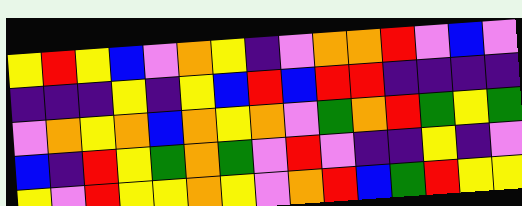[["yellow", "red", "yellow", "blue", "violet", "orange", "yellow", "indigo", "violet", "orange", "orange", "red", "violet", "blue", "violet"], ["indigo", "indigo", "indigo", "yellow", "indigo", "yellow", "blue", "red", "blue", "red", "red", "indigo", "indigo", "indigo", "indigo"], ["violet", "orange", "yellow", "orange", "blue", "orange", "yellow", "orange", "violet", "green", "orange", "red", "green", "yellow", "green"], ["blue", "indigo", "red", "yellow", "green", "orange", "green", "violet", "red", "violet", "indigo", "indigo", "yellow", "indigo", "violet"], ["yellow", "violet", "red", "yellow", "yellow", "orange", "yellow", "violet", "orange", "red", "blue", "green", "red", "yellow", "yellow"]]